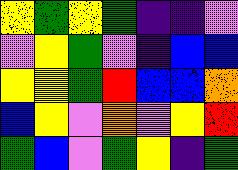[["yellow", "green", "yellow", "green", "indigo", "indigo", "violet"], ["violet", "yellow", "green", "violet", "indigo", "blue", "blue"], ["yellow", "yellow", "green", "red", "blue", "blue", "orange"], ["blue", "yellow", "violet", "orange", "violet", "yellow", "red"], ["green", "blue", "violet", "green", "yellow", "indigo", "green"]]